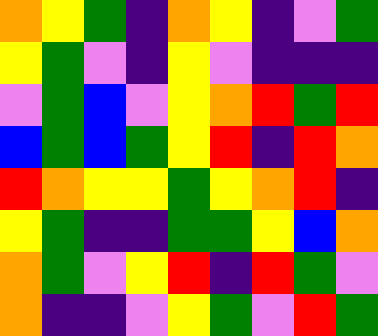[["orange", "yellow", "green", "indigo", "orange", "yellow", "indigo", "violet", "green"], ["yellow", "green", "violet", "indigo", "yellow", "violet", "indigo", "indigo", "indigo"], ["violet", "green", "blue", "violet", "yellow", "orange", "red", "green", "red"], ["blue", "green", "blue", "green", "yellow", "red", "indigo", "red", "orange"], ["red", "orange", "yellow", "yellow", "green", "yellow", "orange", "red", "indigo"], ["yellow", "green", "indigo", "indigo", "green", "green", "yellow", "blue", "orange"], ["orange", "green", "violet", "yellow", "red", "indigo", "red", "green", "violet"], ["orange", "indigo", "indigo", "violet", "yellow", "green", "violet", "red", "green"]]